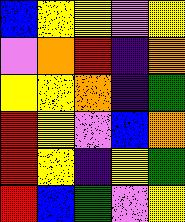[["blue", "yellow", "yellow", "violet", "yellow"], ["violet", "orange", "red", "indigo", "orange"], ["yellow", "yellow", "orange", "indigo", "green"], ["red", "yellow", "violet", "blue", "orange"], ["red", "yellow", "indigo", "yellow", "green"], ["red", "blue", "green", "violet", "yellow"]]